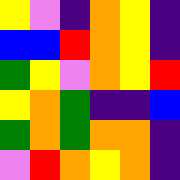[["yellow", "violet", "indigo", "orange", "yellow", "indigo"], ["blue", "blue", "red", "orange", "yellow", "indigo"], ["green", "yellow", "violet", "orange", "yellow", "red"], ["yellow", "orange", "green", "indigo", "indigo", "blue"], ["green", "orange", "green", "orange", "orange", "indigo"], ["violet", "red", "orange", "yellow", "orange", "indigo"]]